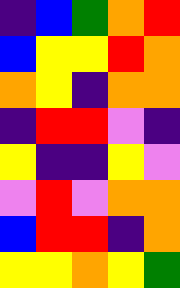[["indigo", "blue", "green", "orange", "red"], ["blue", "yellow", "yellow", "red", "orange"], ["orange", "yellow", "indigo", "orange", "orange"], ["indigo", "red", "red", "violet", "indigo"], ["yellow", "indigo", "indigo", "yellow", "violet"], ["violet", "red", "violet", "orange", "orange"], ["blue", "red", "red", "indigo", "orange"], ["yellow", "yellow", "orange", "yellow", "green"]]